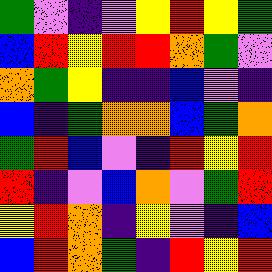[["green", "violet", "indigo", "violet", "yellow", "red", "yellow", "green"], ["blue", "red", "yellow", "red", "red", "orange", "green", "violet"], ["orange", "green", "yellow", "indigo", "indigo", "blue", "violet", "indigo"], ["blue", "indigo", "green", "orange", "orange", "blue", "green", "orange"], ["green", "red", "blue", "violet", "indigo", "red", "yellow", "red"], ["red", "indigo", "violet", "blue", "orange", "violet", "green", "red"], ["yellow", "red", "orange", "indigo", "yellow", "violet", "indigo", "blue"], ["blue", "red", "orange", "green", "indigo", "red", "yellow", "red"]]